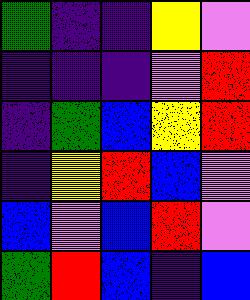[["green", "indigo", "indigo", "yellow", "violet"], ["indigo", "indigo", "indigo", "violet", "red"], ["indigo", "green", "blue", "yellow", "red"], ["indigo", "yellow", "red", "blue", "violet"], ["blue", "violet", "blue", "red", "violet"], ["green", "red", "blue", "indigo", "blue"]]